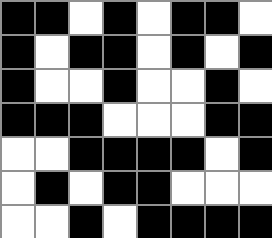[["black", "black", "white", "black", "white", "black", "black", "white"], ["black", "white", "black", "black", "white", "black", "white", "black"], ["black", "white", "white", "black", "white", "white", "black", "white"], ["black", "black", "black", "white", "white", "white", "black", "black"], ["white", "white", "black", "black", "black", "black", "white", "black"], ["white", "black", "white", "black", "black", "white", "white", "white"], ["white", "white", "black", "white", "black", "black", "black", "black"]]